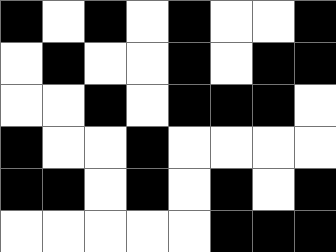[["black", "white", "black", "white", "black", "white", "white", "black"], ["white", "black", "white", "white", "black", "white", "black", "black"], ["white", "white", "black", "white", "black", "black", "black", "white"], ["black", "white", "white", "black", "white", "white", "white", "white"], ["black", "black", "white", "black", "white", "black", "white", "black"], ["white", "white", "white", "white", "white", "black", "black", "black"]]